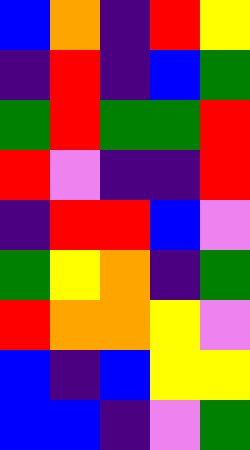[["blue", "orange", "indigo", "red", "yellow"], ["indigo", "red", "indigo", "blue", "green"], ["green", "red", "green", "green", "red"], ["red", "violet", "indigo", "indigo", "red"], ["indigo", "red", "red", "blue", "violet"], ["green", "yellow", "orange", "indigo", "green"], ["red", "orange", "orange", "yellow", "violet"], ["blue", "indigo", "blue", "yellow", "yellow"], ["blue", "blue", "indigo", "violet", "green"]]